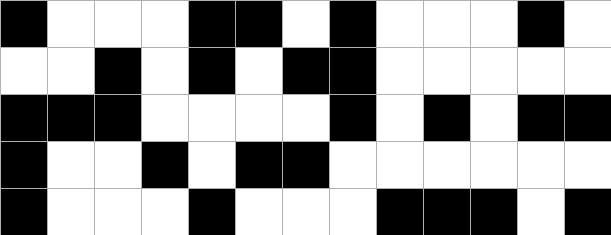[["black", "white", "white", "white", "black", "black", "white", "black", "white", "white", "white", "black", "white"], ["white", "white", "black", "white", "black", "white", "black", "black", "white", "white", "white", "white", "white"], ["black", "black", "black", "white", "white", "white", "white", "black", "white", "black", "white", "black", "black"], ["black", "white", "white", "black", "white", "black", "black", "white", "white", "white", "white", "white", "white"], ["black", "white", "white", "white", "black", "white", "white", "white", "black", "black", "black", "white", "black"]]